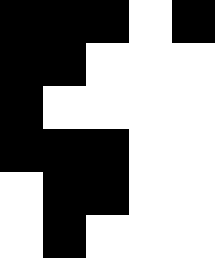[["black", "black", "black", "white", "black"], ["black", "black", "white", "white", "white"], ["black", "white", "white", "white", "white"], ["black", "black", "black", "white", "white"], ["white", "black", "black", "white", "white"], ["white", "black", "white", "white", "white"]]